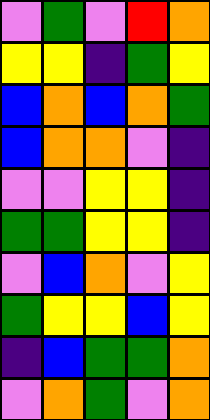[["violet", "green", "violet", "red", "orange"], ["yellow", "yellow", "indigo", "green", "yellow"], ["blue", "orange", "blue", "orange", "green"], ["blue", "orange", "orange", "violet", "indigo"], ["violet", "violet", "yellow", "yellow", "indigo"], ["green", "green", "yellow", "yellow", "indigo"], ["violet", "blue", "orange", "violet", "yellow"], ["green", "yellow", "yellow", "blue", "yellow"], ["indigo", "blue", "green", "green", "orange"], ["violet", "orange", "green", "violet", "orange"]]